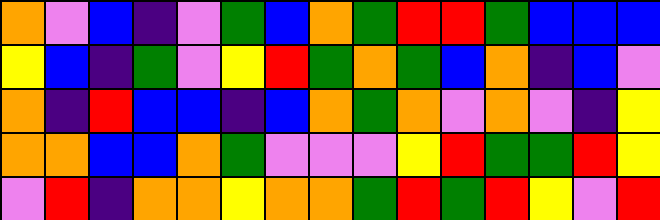[["orange", "violet", "blue", "indigo", "violet", "green", "blue", "orange", "green", "red", "red", "green", "blue", "blue", "blue"], ["yellow", "blue", "indigo", "green", "violet", "yellow", "red", "green", "orange", "green", "blue", "orange", "indigo", "blue", "violet"], ["orange", "indigo", "red", "blue", "blue", "indigo", "blue", "orange", "green", "orange", "violet", "orange", "violet", "indigo", "yellow"], ["orange", "orange", "blue", "blue", "orange", "green", "violet", "violet", "violet", "yellow", "red", "green", "green", "red", "yellow"], ["violet", "red", "indigo", "orange", "orange", "yellow", "orange", "orange", "green", "red", "green", "red", "yellow", "violet", "red"]]